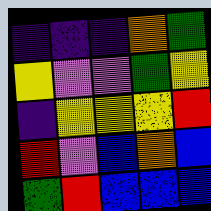[["indigo", "indigo", "indigo", "orange", "green"], ["yellow", "violet", "violet", "green", "yellow"], ["indigo", "yellow", "yellow", "yellow", "red"], ["red", "violet", "blue", "orange", "blue"], ["green", "red", "blue", "blue", "blue"]]